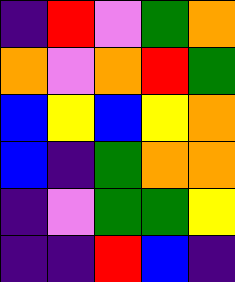[["indigo", "red", "violet", "green", "orange"], ["orange", "violet", "orange", "red", "green"], ["blue", "yellow", "blue", "yellow", "orange"], ["blue", "indigo", "green", "orange", "orange"], ["indigo", "violet", "green", "green", "yellow"], ["indigo", "indigo", "red", "blue", "indigo"]]